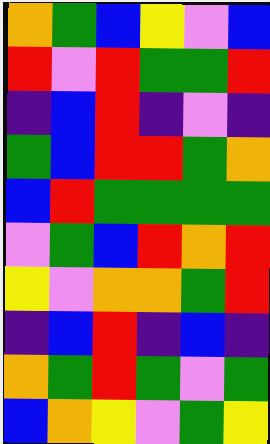[["orange", "green", "blue", "yellow", "violet", "blue"], ["red", "violet", "red", "green", "green", "red"], ["indigo", "blue", "red", "indigo", "violet", "indigo"], ["green", "blue", "red", "red", "green", "orange"], ["blue", "red", "green", "green", "green", "green"], ["violet", "green", "blue", "red", "orange", "red"], ["yellow", "violet", "orange", "orange", "green", "red"], ["indigo", "blue", "red", "indigo", "blue", "indigo"], ["orange", "green", "red", "green", "violet", "green"], ["blue", "orange", "yellow", "violet", "green", "yellow"]]